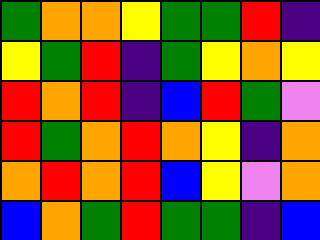[["green", "orange", "orange", "yellow", "green", "green", "red", "indigo"], ["yellow", "green", "red", "indigo", "green", "yellow", "orange", "yellow"], ["red", "orange", "red", "indigo", "blue", "red", "green", "violet"], ["red", "green", "orange", "red", "orange", "yellow", "indigo", "orange"], ["orange", "red", "orange", "red", "blue", "yellow", "violet", "orange"], ["blue", "orange", "green", "red", "green", "green", "indigo", "blue"]]